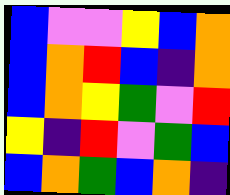[["blue", "violet", "violet", "yellow", "blue", "orange"], ["blue", "orange", "red", "blue", "indigo", "orange"], ["blue", "orange", "yellow", "green", "violet", "red"], ["yellow", "indigo", "red", "violet", "green", "blue"], ["blue", "orange", "green", "blue", "orange", "indigo"]]